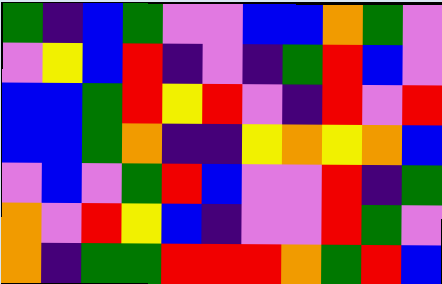[["green", "indigo", "blue", "green", "violet", "violet", "blue", "blue", "orange", "green", "violet"], ["violet", "yellow", "blue", "red", "indigo", "violet", "indigo", "green", "red", "blue", "violet"], ["blue", "blue", "green", "red", "yellow", "red", "violet", "indigo", "red", "violet", "red"], ["blue", "blue", "green", "orange", "indigo", "indigo", "yellow", "orange", "yellow", "orange", "blue"], ["violet", "blue", "violet", "green", "red", "blue", "violet", "violet", "red", "indigo", "green"], ["orange", "violet", "red", "yellow", "blue", "indigo", "violet", "violet", "red", "green", "violet"], ["orange", "indigo", "green", "green", "red", "red", "red", "orange", "green", "red", "blue"]]